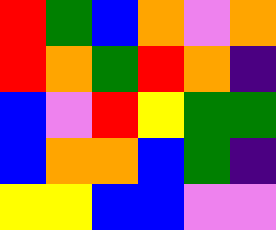[["red", "green", "blue", "orange", "violet", "orange"], ["red", "orange", "green", "red", "orange", "indigo"], ["blue", "violet", "red", "yellow", "green", "green"], ["blue", "orange", "orange", "blue", "green", "indigo"], ["yellow", "yellow", "blue", "blue", "violet", "violet"]]